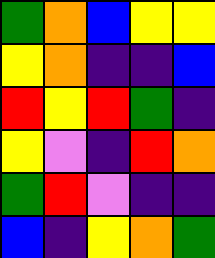[["green", "orange", "blue", "yellow", "yellow"], ["yellow", "orange", "indigo", "indigo", "blue"], ["red", "yellow", "red", "green", "indigo"], ["yellow", "violet", "indigo", "red", "orange"], ["green", "red", "violet", "indigo", "indigo"], ["blue", "indigo", "yellow", "orange", "green"]]